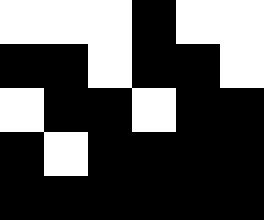[["white", "white", "white", "black", "white", "white"], ["black", "black", "white", "black", "black", "white"], ["white", "black", "black", "white", "black", "black"], ["black", "white", "black", "black", "black", "black"], ["black", "black", "black", "black", "black", "black"]]